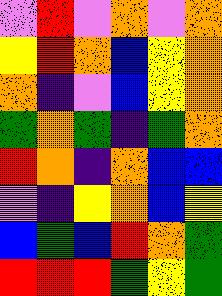[["violet", "red", "violet", "orange", "violet", "orange"], ["yellow", "red", "orange", "blue", "yellow", "orange"], ["orange", "indigo", "violet", "blue", "yellow", "orange"], ["green", "orange", "green", "indigo", "green", "orange"], ["red", "orange", "indigo", "orange", "blue", "blue"], ["violet", "indigo", "yellow", "orange", "blue", "yellow"], ["blue", "green", "blue", "red", "orange", "green"], ["red", "red", "red", "green", "yellow", "green"]]